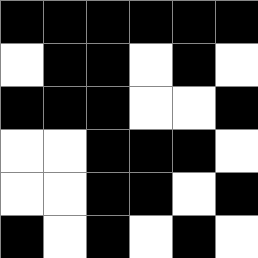[["black", "black", "black", "black", "black", "black"], ["white", "black", "black", "white", "black", "white"], ["black", "black", "black", "white", "white", "black"], ["white", "white", "black", "black", "black", "white"], ["white", "white", "black", "black", "white", "black"], ["black", "white", "black", "white", "black", "white"]]